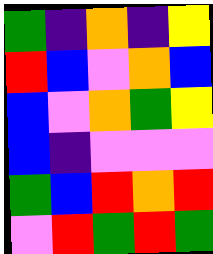[["green", "indigo", "orange", "indigo", "yellow"], ["red", "blue", "violet", "orange", "blue"], ["blue", "violet", "orange", "green", "yellow"], ["blue", "indigo", "violet", "violet", "violet"], ["green", "blue", "red", "orange", "red"], ["violet", "red", "green", "red", "green"]]